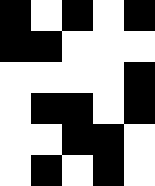[["black", "white", "black", "white", "black"], ["black", "black", "white", "white", "white"], ["white", "white", "white", "white", "black"], ["white", "black", "black", "white", "black"], ["white", "white", "black", "black", "white"], ["white", "black", "white", "black", "white"]]